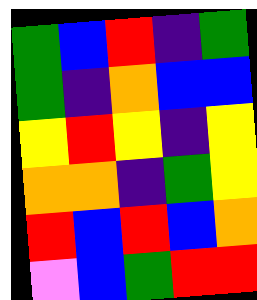[["green", "blue", "red", "indigo", "green"], ["green", "indigo", "orange", "blue", "blue"], ["yellow", "red", "yellow", "indigo", "yellow"], ["orange", "orange", "indigo", "green", "yellow"], ["red", "blue", "red", "blue", "orange"], ["violet", "blue", "green", "red", "red"]]